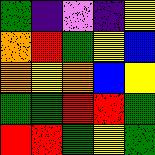[["green", "indigo", "violet", "indigo", "yellow"], ["orange", "red", "green", "yellow", "blue"], ["orange", "yellow", "orange", "blue", "yellow"], ["green", "green", "red", "red", "green"], ["red", "red", "green", "yellow", "green"]]